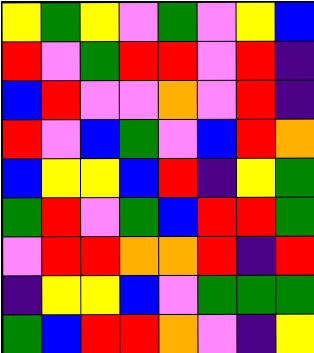[["yellow", "green", "yellow", "violet", "green", "violet", "yellow", "blue"], ["red", "violet", "green", "red", "red", "violet", "red", "indigo"], ["blue", "red", "violet", "violet", "orange", "violet", "red", "indigo"], ["red", "violet", "blue", "green", "violet", "blue", "red", "orange"], ["blue", "yellow", "yellow", "blue", "red", "indigo", "yellow", "green"], ["green", "red", "violet", "green", "blue", "red", "red", "green"], ["violet", "red", "red", "orange", "orange", "red", "indigo", "red"], ["indigo", "yellow", "yellow", "blue", "violet", "green", "green", "green"], ["green", "blue", "red", "red", "orange", "violet", "indigo", "yellow"]]